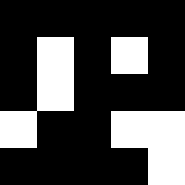[["black", "black", "black", "black", "black"], ["black", "white", "black", "white", "black"], ["black", "white", "black", "black", "black"], ["white", "black", "black", "white", "white"], ["black", "black", "black", "black", "white"]]